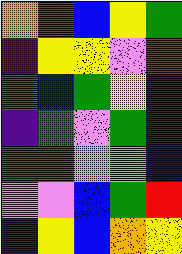[["orange", "red", "blue", "yellow", "green"], ["indigo", "yellow", "yellow", "violet", "red"], ["green", "blue", "green", "yellow", "indigo"], ["indigo", "green", "violet", "green", "indigo"], ["green", "green", "violet", "orange", "blue"], ["violet", "violet", "blue", "green", "red"], ["indigo", "yellow", "blue", "orange", "yellow"]]